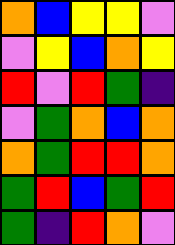[["orange", "blue", "yellow", "yellow", "violet"], ["violet", "yellow", "blue", "orange", "yellow"], ["red", "violet", "red", "green", "indigo"], ["violet", "green", "orange", "blue", "orange"], ["orange", "green", "red", "red", "orange"], ["green", "red", "blue", "green", "red"], ["green", "indigo", "red", "orange", "violet"]]